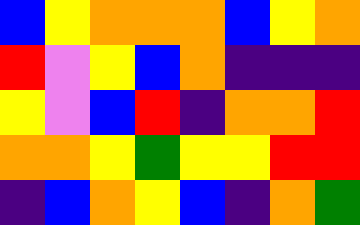[["blue", "yellow", "orange", "orange", "orange", "blue", "yellow", "orange"], ["red", "violet", "yellow", "blue", "orange", "indigo", "indigo", "indigo"], ["yellow", "violet", "blue", "red", "indigo", "orange", "orange", "red"], ["orange", "orange", "yellow", "green", "yellow", "yellow", "red", "red"], ["indigo", "blue", "orange", "yellow", "blue", "indigo", "orange", "green"]]